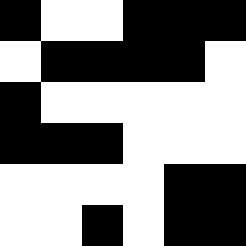[["black", "white", "white", "black", "black", "black"], ["white", "black", "black", "black", "black", "white"], ["black", "white", "white", "white", "white", "white"], ["black", "black", "black", "white", "white", "white"], ["white", "white", "white", "white", "black", "black"], ["white", "white", "black", "white", "black", "black"]]